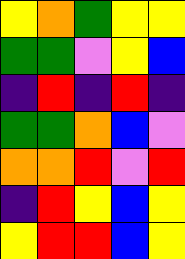[["yellow", "orange", "green", "yellow", "yellow"], ["green", "green", "violet", "yellow", "blue"], ["indigo", "red", "indigo", "red", "indigo"], ["green", "green", "orange", "blue", "violet"], ["orange", "orange", "red", "violet", "red"], ["indigo", "red", "yellow", "blue", "yellow"], ["yellow", "red", "red", "blue", "yellow"]]